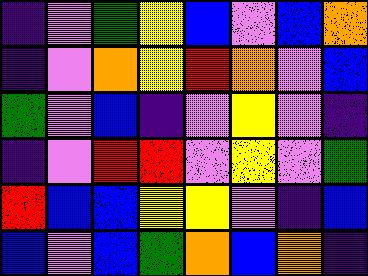[["indigo", "violet", "green", "yellow", "blue", "violet", "blue", "orange"], ["indigo", "violet", "orange", "yellow", "red", "orange", "violet", "blue"], ["green", "violet", "blue", "indigo", "violet", "yellow", "violet", "indigo"], ["indigo", "violet", "red", "red", "violet", "yellow", "violet", "green"], ["red", "blue", "blue", "yellow", "yellow", "violet", "indigo", "blue"], ["blue", "violet", "blue", "green", "orange", "blue", "orange", "indigo"]]